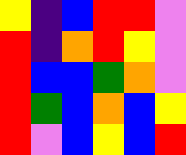[["yellow", "indigo", "blue", "red", "red", "violet"], ["red", "indigo", "orange", "red", "yellow", "violet"], ["red", "blue", "blue", "green", "orange", "violet"], ["red", "green", "blue", "orange", "blue", "yellow"], ["red", "violet", "blue", "yellow", "blue", "red"]]